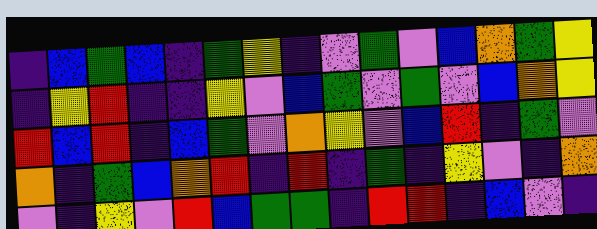[["indigo", "blue", "green", "blue", "indigo", "green", "yellow", "indigo", "violet", "green", "violet", "blue", "orange", "green", "yellow"], ["indigo", "yellow", "red", "indigo", "indigo", "yellow", "violet", "blue", "green", "violet", "green", "violet", "blue", "orange", "yellow"], ["red", "blue", "red", "indigo", "blue", "green", "violet", "orange", "yellow", "violet", "blue", "red", "indigo", "green", "violet"], ["orange", "indigo", "green", "blue", "orange", "red", "indigo", "red", "indigo", "green", "indigo", "yellow", "violet", "indigo", "orange"], ["violet", "indigo", "yellow", "violet", "red", "blue", "green", "green", "indigo", "red", "red", "indigo", "blue", "violet", "indigo"]]